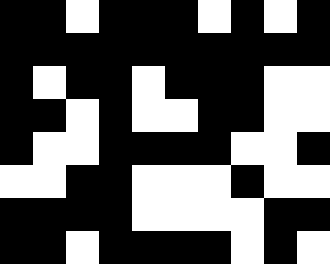[["black", "black", "white", "black", "black", "black", "white", "black", "white", "black"], ["black", "black", "black", "black", "black", "black", "black", "black", "black", "black"], ["black", "white", "black", "black", "white", "black", "black", "black", "white", "white"], ["black", "black", "white", "black", "white", "white", "black", "black", "white", "white"], ["black", "white", "white", "black", "black", "black", "black", "white", "white", "black"], ["white", "white", "black", "black", "white", "white", "white", "black", "white", "white"], ["black", "black", "black", "black", "white", "white", "white", "white", "black", "black"], ["black", "black", "white", "black", "black", "black", "black", "white", "black", "white"]]